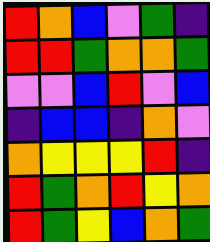[["red", "orange", "blue", "violet", "green", "indigo"], ["red", "red", "green", "orange", "orange", "green"], ["violet", "violet", "blue", "red", "violet", "blue"], ["indigo", "blue", "blue", "indigo", "orange", "violet"], ["orange", "yellow", "yellow", "yellow", "red", "indigo"], ["red", "green", "orange", "red", "yellow", "orange"], ["red", "green", "yellow", "blue", "orange", "green"]]